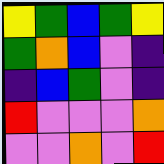[["yellow", "green", "blue", "green", "yellow"], ["green", "orange", "blue", "violet", "indigo"], ["indigo", "blue", "green", "violet", "indigo"], ["red", "violet", "violet", "violet", "orange"], ["violet", "violet", "orange", "violet", "red"]]